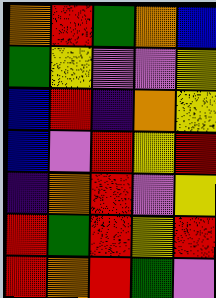[["orange", "red", "green", "orange", "blue"], ["green", "yellow", "violet", "violet", "yellow"], ["blue", "red", "indigo", "orange", "yellow"], ["blue", "violet", "red", "yellow", "red"], ["indigo", "orange", "red", "violet", "yellow"], ["red", "green", "red", "yellow", "red"], ["red", "orange", "red", "green", "violet"]]